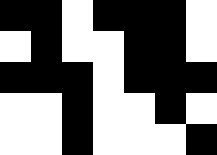[["black", "black", "white", "black", "black", "black", "white"], ["white", "black", "white", "white", "black", "black", "white"], ["black", "black", "black", "white", "black", "black", "black"], ["white", "white", "black", "white", "white", "black", "white"], ["white", "white", "black", "white", "white", "white", "black"]]